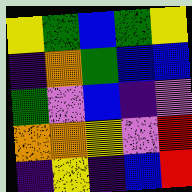[["yellow", "green", "blue", "green", "yellow"], ["indigo", "orange", "green", "blue", "blue"], ["green", "violet", "blue", "indigo", "violet"], ["orange", "orange", "yellow", "violet", "red"], ["indigo", "yellow", "indigo", "blue", "red"]]